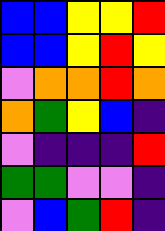[["blue", "blue", "yellow", "yellow", "red"], ["blue", "blue", "yellow", "red", "yellow"], ["violet", "orange", "orange", "red", "orange"], ["orange", "green", "yellow", "blue", "indigo"], ["violet", "indigo", "indigo", "indigo", "red"], ["green", "green", "violet", "violet", "indigo"], ["violet", "blue", "green", "red", "indigo"]]